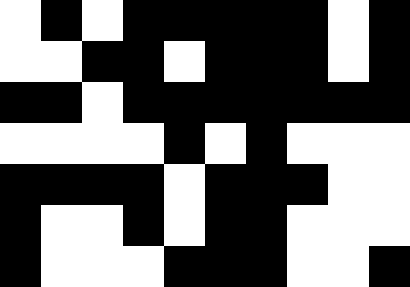[["white", "black", "white", "black", "black", "black", "black", "black", "white", "black"], ["white", "white", "black", "black", "white", "black", "black", "black", "white", "black"], ["black", "black", "white", "black", "black", "black", "black", "black", "black", "black"], ["white", "white", "white", "white", "black", "white", "black", "white", "white", "white"], ["black", "black", "black", "black", "white", "black", "black", "black", "white", "white"], ["black", "white", "white", "black", "white", "black", "black", "white", "white", "white"], ["black", "white", "white", "white", "black", "black", "black", "white", "white", "black"]]